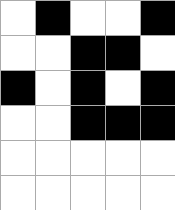[["white", "black", "white", "white", "black"], ["white", "white", "black", "black", "white"], ["black", "white", "black", "white", "black"], ["white", "white", "black", "black", "black"], ["white", "white", "white", "white", "white"], ["white", "white", "white", "white", "white"]]